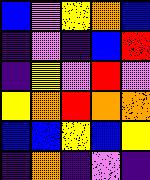[["blue", "violet", "yellow", "orange", "blue"], ["indigo", "violet", "indigo", "blue", "red"], ["indigo", "yellow", "violet", "red", "violet"], ["yellow", "orange", "red", "orange", "orange"], ["blue", "blue", "yellow", "blue", "yellow"], ["indigo", "orange", "indigo", "violet", "indigo"]]